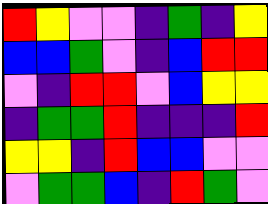[["red", "yellow", "violet", "violet", "indigo", "green", "indigo", "yellow"], ["blue", "blue", "green", "violet", "indigo", "blue", "red", "red"], ["violet", "indigo", "red", "red", "violet", "blue", "yellow", "yellow"], ["indigo", "green", "green", "red", "indigo", "indigo", "indigo", "red"], ["yellow", "yellow", "indigo", "red", "blue", "blue", "violet", "violet"], ["violet", "green", "green", "blue", "indigo", "red", "green", "violet"]]